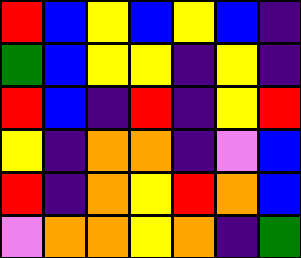[["red", "blue", "yellow", "blue", "yellow", "blue", "indigo"], ["green", "blue", "yellow", "yellow", "indigo", "yellow", "indigo"], ["red", "blue", "indigo", "red", "indigo", "yellow", "red"], ["yellow", "indigo", "orange", "orange", "indigo", "violet", "blue"], ["red", "indigo", "orange", "yellow", "red", "orange", "blue"], ["violet", "orange", "orange", "yellow", "orange", "indigo", "green"]]